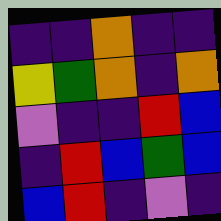[["indigo", "indigo", "orange", "indigo", "indigo"], ["yellow", "green", "orange", "indigo", "orange"], ["violet", "indigo", "indigo", "red", "blue"], ["indigo", "red", "blue", "green", "blue"], ["blue", "red", "indigo", "violet", "indigo"]]